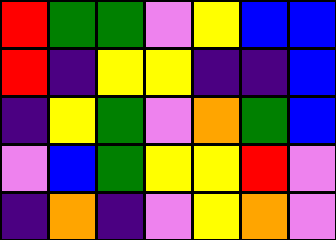[["red", "green", "green", "violet", "yellow", "blue", "blue"], ["red", "indigo", "yellow", "yellow", "indigo", "indigo", "blue"], ["indigo", "yellow", "green", "violet", "orange", "green", "blue"], ["violet", "blue", "green", "yellow", "yellow", "red", "violet"], ["indigo", "orange", "indigo", "violet", "yellow", "orange", "violet"]]